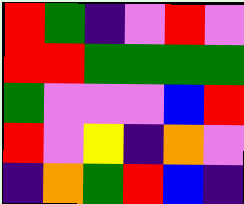[["red", "green", "indigo", "violet", "red", "violet"], ["red", "red", "green", "green", "green", "green"], ["green", "violet", "violet", "violet", "blue", "red"], ["red", "violet", "yellow", "indigo", "orange", "violet"], ["indigo", "orange", "green", "red", "blue", "indigo"]]